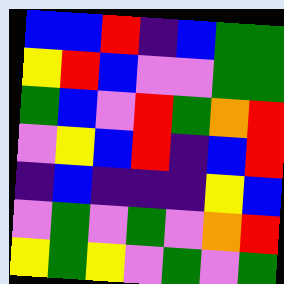[["blue", "blue", "red", "indigo", "blue", "green", "green"], ["yellow", "red", "blue", "violet", "violet", "green", "green"], ["green", "blue", "violet", "red", "green", "orange", "red"], ["violet", "yellow", "blue", "red", "indigo", "blue", "red"], ["indigo", "blue", "indigo", "indigo", "indigo", "yellow", "blue"], ["violet", "green", "violet", "green", "violet", "orange", "red"], ["yellow", "green", "yellow", "violet", "green", "violet", "green"]]